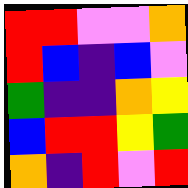[["red", "red", "violet", "violet", "orange"], ["red", "blue", "indigo", "blue", "violet"], ["green", "indigo", "indigo", "orange", "yellow"], ["blue", "red", "red", "yellow", "green"], ["orange", "indigo", "red", "violet", "red"]]